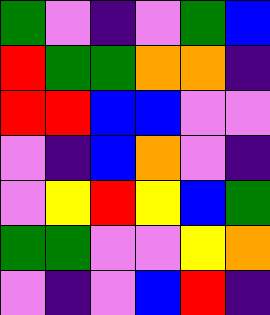[["green", "violet", "indigo", "violet", "green", "blue"], ["red", "green", "green", "orange", "orange", "indigo"], ["red", "red", "blue", "blue", "violet", "violet"], ["violet", "indigo", "blue", "orange", "violet", "indigo"], ["violet", "yellow", "red", "yellow", "blue", "green"], ["green", "green", "violet", "violet", "yellow", "orange"], ["violet", "indigo", "violet", "blue", "red", "indigo"]]